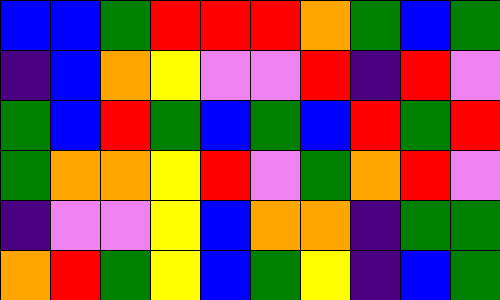[["blue", "blue", "green", "red", "red", "red", "orange", "green", "blue", "green"], ["indigo", "blue", "orange", "yellow", "violet", "violet", "red", "indigo", "red", "violet"], ["green", "blue", "red", "green", "blue", "green", "blue", "red", "green", "red"], ["green", "orange", "orange", "yellow", "red", "violet", "green", "orange", "red", "violet"], ["indigo", "violet", "violet", "yellow", "blue", "orange", "orange", "indigo", "green", "green"], ["orange", "red", "green", "yellow", "blue", "green", "yellow", "indigo", "blue", "green"]]